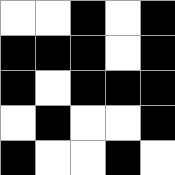[["white", "white", "black", "white", "black"], ["black", "black", "black", "white", "black"], ["black", "white", "black", "black", "black"], ["white", "black", "white", "white", "black"], ["black", "white", "white", "black", "white"]]